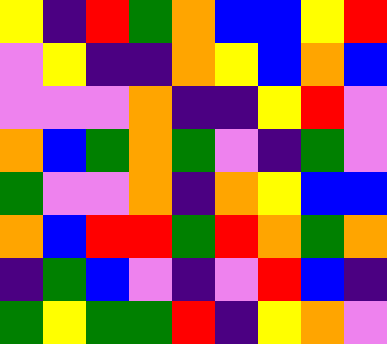[["yellow", "indigo", "red", "green", "orange", "blue", "blue", "yellow", "red"], ["violet", "yellow", "indigo", "indigo", "orange", "yellow", "blue", "orange", "blue"], ["violet", "violet", "violet", "orange", "indigo", "indigo", "yellow", "red", "violet"], ["orange", "blue", "green", "orange", "green", "violet", "indigo", "green", "violet"], ["green", "violet", "violet", "orange", "indigo", "orange", "yellow", "blue", "blue"], ["orange", "blue", "red", "red", "green", "red", "orange", "green", "orange"], ["indigo", "green", "blue", "violet", "indigo", "violet", "red", "blue", "indigo"], ["green", "yellow", "green", "green", "red", "indigo", "yellow", "orange", "violet"]]